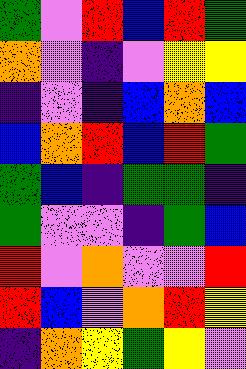[["green", "violet", "red", "blue", "red", "green"], ["orange", "violet", "indigo", "violet", "yellow", "yellow"], ["indigo", "violet", "indigo", "blue", "orange", "blue"], ["blue", "orange", "red", "blue", "red", "green"], ["green", "blue", "indigo", "green", "green", "indigo"], ["green", "violet", "violet", "indigo", "green", "blue"], ["red", "violet", "orange", "violet", "violet", "red"], ["red", "blue", "violet", "orange", "red", "yellow"], ["indigo", "orange", "yellow", "green", "yellow", "violet"]]